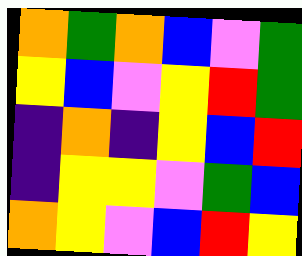[["orange", "green", "orange", "blue", "violet", "green"], ["yellow", "blue", "violet", "yellow", "red", "green"], ["indigo", "orange", "indigo", "yellow", "blue", "red"], ["indigo", "yellow", "yellow", "violet", "green", "blue"], ["orange", "yellow", "violet", "blue", "red", "yellow"]]